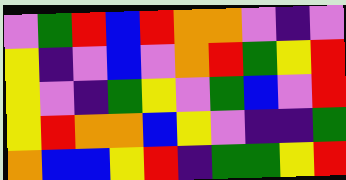[["violet", "green", "red", "blue", "red", "orange", "orange", "violet", "indigo", "violet"], ["yellow", "indigo", "violet", "blue", "violet", "orange", "red", "green", "yellow", "red"], ["yellow", "violet", "indigo", "green", "yellow", "violet", "green", "blue", "violet", "red"], ["yellow", "red", "orange", "orange", "blue", "yellow", "violet", "indigo", "indigo", "green"], ["orange", "blue", "blue", "yellow", "red", "indigo", "green", "green", "yellow", "red"]]